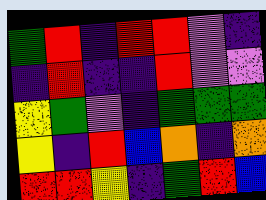[["green", "red", "indigo", "red", "red", "violet", "indigo"], ["indigo", "red", "indigo", "indigo", "red", "violet", "violet"], ["yellow", "green", "violet", "indigo", "green", "green", "green"], ["yellow", "indigo", "red", "blue", "orange", "indigo", "orange"], ["red", "red", "yellow", "indigo", "green", "red", "blue"]]